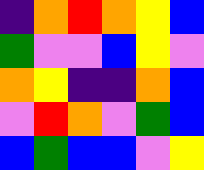[["indigo", "orange", "red", "orange", "yellow", "blue"], ["green", "violet", "violet", "blue", "yellow", "violet"], ["orange", "yellow", "indigo", "indigo", "orange", "blue"], ["violet", "red", "orange", "violet", "green", "blue"], ["blue", "green", "blue", "blue", "violet", "yellow"]]